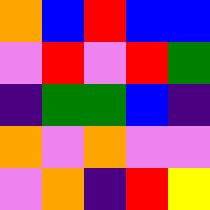[["orange", "blue", "red", "blue", "blue"], ["violet", "red", "violet", "red", "green"], ["indigo", "green", "green", "blue", "indigo"], ["orange", "violet", "orange", "violet", "violet"], ["violet", "orange", "indigo", "red", "yellow"]]